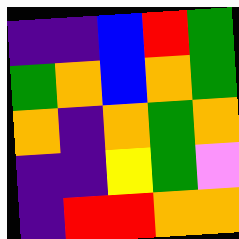[["indigo", "indigo", "blue", "red", "green"], ["green", "orange", "blue", "orange", "green"], ["orange", "indigo", "orange", "green", "orange"], ["indigo", "indigo", "yellow", "green", "violet"], ["indigo", "red", "red", "orange", "orange"]]